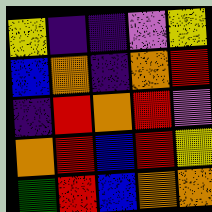[["yellow", "indigo", "indigo", "violet", "yellow"], ["blue", "orange", "indigo", "orange", "red"], ["indigo", "red", "orange", "red", "violet"], ["orange", "red", "blue", "red", "yellow"], ["green", "red", "blue", "orange", "orange"]]